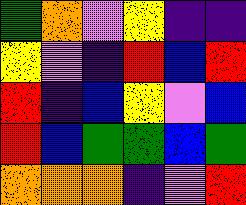[["green", "orange", "violet", "yellow", "indigo", "indigo"], ["yellow", "violet", "indigo", "red", "blue", "red"], ["red", "indigo", "blue", "yellow", "violet", "blue"], ["red", "blue", "green", "green", "blue", "green"], ["orange", "orange", "orange", "indigo", "violet", "red"]]